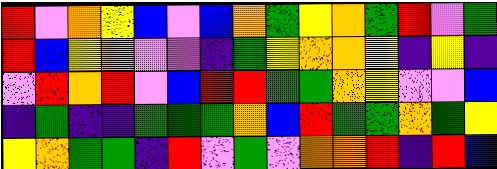[["red", "violet", "orange", "yellow", "blue", "violet", "blue", "orange", "green", "yellow", "orange", "green", "red", "violet", "green"], ["red", "blue", "yellow", "orange", "violet", "violet", "indigo", "green", "yellow", "orange", "orange", "yellow", "indigo", "yellow", "indigo"], ["violet", "red", "orange", "red", "violet", "blue", "red", "red", "green", "green", "orange", "yellow", "violet", "violet", "blue"], ["indigo", "green", "indigo", "indigo", "green", "green", "green", "orange", "blue", "red", "green", "green", "orange", "green", "yellow"], ["yellow", "orange", "green", "green", "indigo", "red", "violet", "green", "violet", "orange", "orange", "red", "indigo", "red", "blue"]]